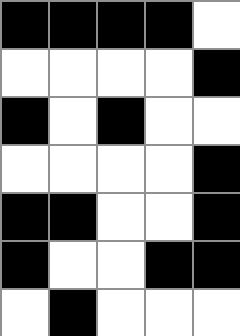[["black", "black", "black", "black", "white"], ["white", "white", "white", "white", "black"], ["black", "white", "black", "white", "white"], ["white", "white", "white", "white", "black"], ["black", "black", "white", "white", "black"], ["black", "white", "white", "black", "black"], ["white", "black", "white", "white", "white"]]